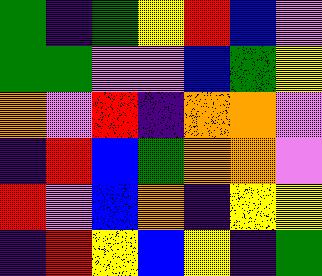[["green", "indigo", "green", "yellow", "red", "blue", "violet"], ["green", "green", "violet", "violet", "blue", "green", "yellow"], ["orange", "violet", "red", "indigo", "orange", "orange", "violet"], ["indigo", "red", "blue", "green", "orange", "orange", "violet"], ["red", "violet", "blue", "orange", "indigo", "yellow", "yellow"], ["indigo", "red", "yellow", "blue", "yellow", "indigo", "green"]]